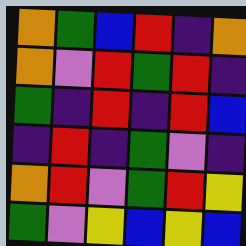[["orange", "green", "blue", "red", "indigo", "orange"], ["orange", "violet", "red", "green", "red", "indigo"], ["green", "indigo", "red", "indigo", "red", "blue"], ["indigo", "red", "indigo", "green", "violet", "indigo"], ["orange", "red", "violet", "green", "red", "yellow"], ["green", "violet", "yellow", "blue", "yellow", "blue"]]